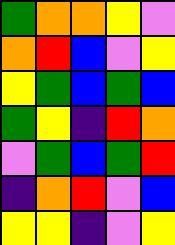[["green", "orange", "orange", "yellow", "violet"], ["orange", "red", "blue", "violet", "yellow"], ["yellow", "green", "blue", "green", "blue"], ["green", "yellow", "indigo", "red", "orange"], ["violet", "green", "blue", "green", "red"], ["indigo", "orange", "red", "violet", "blue"], ["yellow", "yellow", "indigo", "violet", "yellow"]]